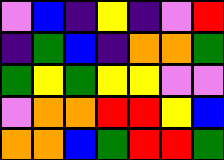[["violet", "blue", "indigo", "yellow", "indigo", "violet", "red"], ["indigo", "green", "blue", "indigo", "orange", "orange", "green"], ["green", "yellow", "green", "yellow", "yellow", "violet", "violet"], ["violet", "orange", "orange", "red", "red", "yellow", "blue"], ["orange", "orange", "blue", "green", "red", "red", "green"]]